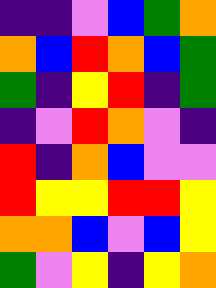[["indigo", "indigo", "violet", "blue", "green", "orange"], ["orange", "blue", "red", "orange", "blue", "green"], ["green", "indigo", "yellow", "red", "indigo", "green"], ["indigo", "violet", "red", "orange", "violet", "indigo"], ["red", "indigo", "orange", "blue", "violet", "violet"], ["red", "yellow", "yellow", "red", "red", "yellow"], ["orange", "orange", "blue", "violet", "blue", "yellow"], ["green", "violet", "yellow", "indigo", "yellow", "orange"]]